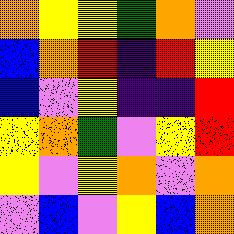[["orange", "yellow", "yellow", "green", "orange", "violet"], ["blue", "orange", "red", "indigo", "red", "yellow"], ["blue", "violet", "yellow", "indigo", "indigo", "red"], ["yellow", "orange", "green", "violet", "yellow", "red"], ["yellow", "violet", "yellow", "orange", "violet", "orange"], ["violet", "blue", "violet", "yellow", "blue", "orange"]]